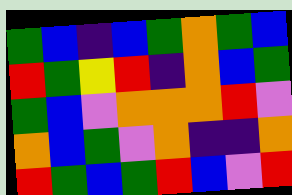[["green", "blue", "indigo", "blue", "green", "orange", "green", "blue"], ["red", "green", "yellow", "red", "indigo", "orange", "blue", "green"], ["green", "blue", "violet", "orange", "orange", "orange", "red", "violet"], ["orange", "blue", "green", "violet", "orange", "indigo", "indigo", "orange"], ["red", "green", "blue", "green", "red", "blue", "violet", "red"]]